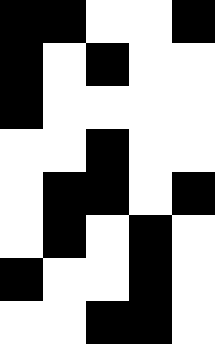[["black", "black", "white", "white", "black"], ["black", "white", "black", "white", "white"], ["black", "white", "white", "white", "white"], ["white", "white", "black", "white", "white"], ["white", "black", "black", "white", "black"], ["white", "black", "white", "black", "white"], ["black", "white", "white", "black", "white"], ["white", "white", "black", "black", "white"]]